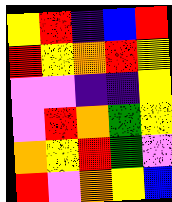[["yellow", "red", "indigo", "blue", "red"], ["red", "yellow", "orange", "red", "yellow"], ["violet", "violet", "indigo", "indigo", "yellow"], ["violet", "red", "orange", "green", "yellow"], ["orange", "yellow", "red", "green", "violet"], ["red", "violet", "orange", "yellow", "blue"]]